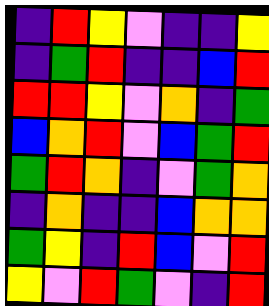[["indigo", "red", "yellow", "violet", "indigo", "indigo", "yellow"], ["indigo", "green", "red", "indigo", "indigo", "blue", "red"], ["red", "red", "yellow", "violet", "orange", "indigo", "green"], ["blue", "orange", "red", "violet", "blue", "green", "red"], ["green", "red", "orange", "indigo", "violet", "green", "orange"], ["indigo", "orange", "indigo", "indigo", "blue", "orange", "orange"], ["green", "yellow", "indigo", "red", "blue", "violet", "red"], ["yellow", "violet", "red", "green", "violet", "indigo", "red"]]